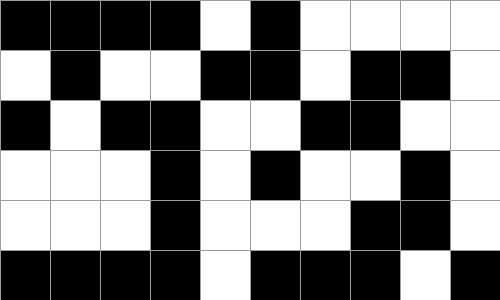[["black", "black", "black", "black", "white", "black", "white", "white", "white", "white"], ["white", "black", "white", "white", "black", "black", "white", "black", "black", "white"], ["black", "white", "black", "black", "white", "white", "black", "black", "white", "white"], ["white", "white", "white", "black", "white", "black", "white", "white", "black", "white"], ["white", "white", "white", "black", "white", "white", "white", "black", "black", "white"], ["black", "black", "black", "black", "white", "black", "black", "black", "white", "black"]]